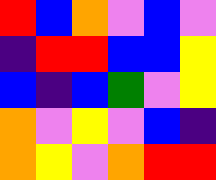[["red", "blue", "orange", "violet", "blue", "violet"], ["indigo", "red", "red", "blue", "blue", "yellow"], ["blue", "indigo", "blue", "green", "violet", "yellow"], ["orange", "violet", "yellow", "violet", "blue", "indigo"], ["orange", "yellow", "violet", "orange", "red", "red"]]